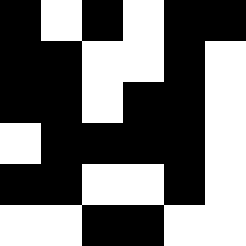[["black", "white", "black", "white", "black", "black"], ["black", "black", "white", "white", "black", "white"], ["black", "black", "white", "black", "black", "white"], ["white", "black", "black", "black", "black", "white"], ["black", "black", "white", "white", "black", "white"], ["white", "white", "black", "black", "white", "white"]]